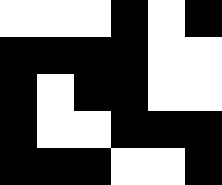[["white", "white", "white", "black", "white", "black"], ["black", "black", "black", "black", "white", "white"], ["black", "white", "black", "black", "white", "white"], ["black", "white", "white", "black", "black", "black"], ["black", "black", "black", "white", "white", "black"]]